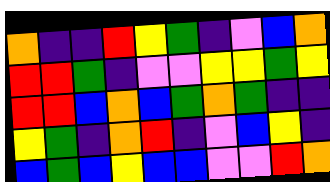[["orange", "indigo", "indigo", "red", "yellow", "green", "indigo", "violet", "blue", "orange"], ["red", "red", "green", "indigo", "violet", "violet", "yellow", "yellow", "green", "yellow"], ["red", "red", "blue", "orange", "blue", "green", "orange", "green", "indigo", "indigo"], ["yellow", "green", "indigo", "orange", "red", "indigo", "violet", "blue", "yellow", "indigo"], ["blue", "green", "blue", "yellow", "blue", "blue", "violet", "violet", "red", "orange"]]